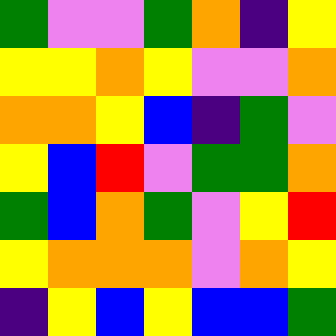[["green", "violet", "violet", "green", "orange", "indigo", "yellow"], ["yellow", "yellow", "orange", "yellow", "violet", "violet", "orange"], ["orange", "orange", "yellow", "blue", "indigo", "green", "violet"], ["yellow", "blue", "red", "violet", "green", "green", "orange"], ["green", "blue", "orange", "green", "violet", "yellow", "red"], ["yellow", "orange", "orange", "orange", "violet", "orange", "yellow"], ["indigo", "yellow", "blue", "yellow", "blue", "blue", "green"]]